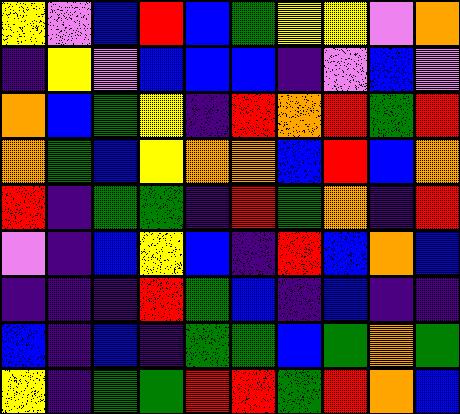[["yellow", "violet", "blue", "red", "blue", "green", "yellow", "yellow", "violet", "orange"], ["indigo", "yellow", "violet", "blue", "blue", "blue", "indigo", "violet", "blue", "violet"], ["orange", "blue", "green", "yellow", "indigo", "red", "orange", "red", "green", "red"], ["orange", "green", "blue", "yellow", "orange", "orange", "blue", "red", "blue", "orange"], ["red", "indigo", "green", "green", "indigo", "red", "green", "orange", "indigo", "red"], ["violet", "indigo", "blue", "yellow", "blue", "indigo", "red", "blue", "orange", "blue"], ["indigo", "indigo", "indigo", "red", "green", "blue", "indigo", "blue", "indigo", "indigo"], ["blue", "indigo", "blue", "indigo", "green", "green", "blue", "green", "orange", "green"], ["yellow", "indigo", "green", "green", "red", "red", "green", "red", "orange", "blue"]]